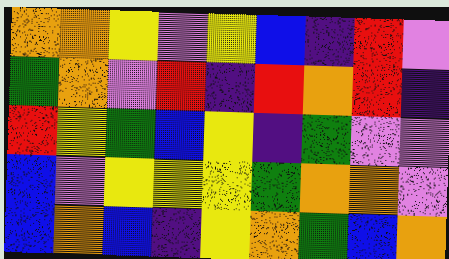[["orange", "orange", "yellow", "violet", "yellow", "blue", "indigo", "red", "violet"], ["green", "orange", "violet", "red", "indigo", "red", "orange", "red", "indigo"], ["red", "yellow", "green", "blue", "yellow", "indigo", "green", "violet", "violet"], ["blue", "violet", "yellow", "yellow", "yellow", "green", "orange", "orange", "violet"], ["blue", "orange", "blue", "indigo", "yellow", "orange", "green", "blue", "orange"]]